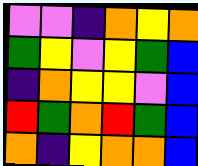[["violet", "violet", "indigo", "orange", "yellow", "orange"], ["green", "yellow", "violet", "yellow", "green", "blue"], ["indigo", "orange", "yellow", "yellow", "violet", "blue"], ["red", "green", "orange", "red", "green", "blue"], ["orange", "indigo", "yellow", "orange", "orange", "blue"]]